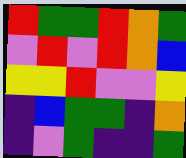[["red", "green", "green", "red", "orange", "green"], ["violet", "red", "violet", "red", "orange", "blue"], ["yellow", "yellow", "red", "violet", "violet", "yellow"], ["indigo", "blue", "green", "green", "indigo", "orange"], ["indigo", "violet", "green", "indigo", "indigo", "green"]]